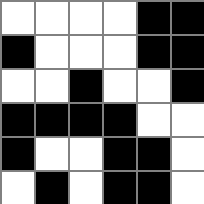[["white", "white", "white", "white", "black", "black"], ["black", "white", "white", "white", "black", "black"], ["white", "white", "black", "white", "white", "black"], ["black", "black", "black", "black", "white", "white"], ["black", "white", "white", "black", "black", "white"], ["white", "black", "white", "black", "black", "white"]]